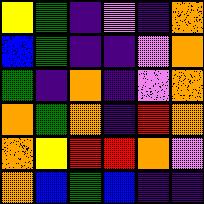[["yellow", "green", "indigo", "violet", "indigo", "orange"], ["blue", "green", "indigo", "indigo", "violet", "orange"], ["green", "indigo", "orange", "indigo", "violet", "orange"], ["orange", "green", "orange", "indigo", "red", "orange"], ["orange", "yellow", "red", "red", "orange", "violet"], ["orange", "blue", "green", "blue", "indigo", "indigo"]]